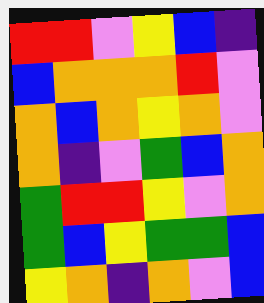[["red", "red", "violet", "yellow", "blue", "indigo"], ["blue", "orange", "orange", "orange", "red", "violet"], ["orange", "blue", "orange", "yellow", "orange", "violet"], ["orange", "indigo", "violet", "green", "blue", "orange"], ["green", "red", "red", "yellow", "violet", "orange"], ["green", "blue", "yellow", "green", "green", "blue"], ["yellow", "orange", "indigo", "orange", "violet", "blue"]]